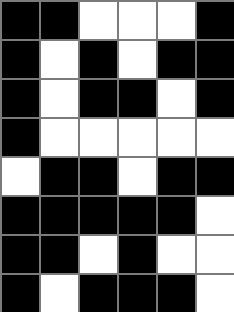[["black", "black", "white", "white", "white", "black"], ["black", "white", "black", "white", "black", "black"], ["black", "white", "black", "black", "white", "black"], ["black", "white", "white", "white", "white", "white"], ["white", "black", "black", "white", "black", "black"], ["black", "black", "black", "black", "black", "white"], ["black", "black", "white", "black", "white", "white"], ["black", "white", "black", "black", "black", "white"]]